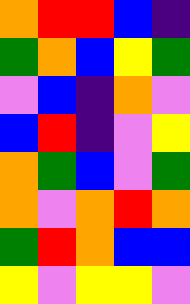[["orange", "red", "red", "blue", "indigo"], ["green", "orange", "blue", "yellow", "green"], ["violet", "blue", "indigo", "orange", "violet"], ["blue", "red", "indigo", "violet", "yellow"], ["orange", "green", "blue", "violet", "green"], ["orange", "violet", "orange", "red", "orange"], ["green", "red", "orange", "blue", "blue"], ["yellow", "violet", "yellow", "yellow", "violet"]]